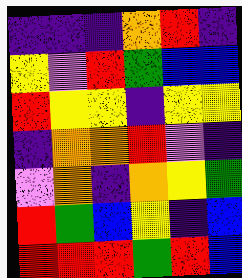[["indigo", "indigo", "indigo", "orange", "red", "indigo"], ["yellow", "violet", "red", "green", "blue", "blue"], ["red", "yellow", "yellow", "indigo", "yellow", "yellow"], ["indigo", "orange", "orange", "red", "violet", "indigo"], ["violet", "orange", "indigo", "orange", "yellow", "green"], ["red", "green", "blue", "yellow", "indigo", "blue"], ["red", "red", "red", "green", "red", "blue"]]